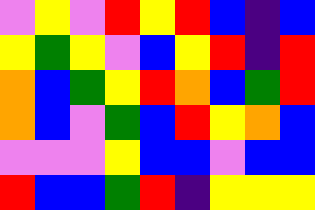[["violet", "yellow", "violet", "red", "yellow", "red", "blue", "indigo", "blue"], ["yellow", "green", "yellow", "violet", "blue", "yellow", "red", "indigo", "red"], ["orange", "blue", "green", "yellow", "red", "orange", "blue", "green", "red"], ["orange", "blue", "violet", "green", "blue", "red", "yellow", "orange", "blue"], ["violet", "violet", "violet", "yellow", "blue", "blue", "violet", "blue", "blue"], ["red", "blue", "blue", "green", "red", "indigo", "yellow", "yellow", "yellow"]]